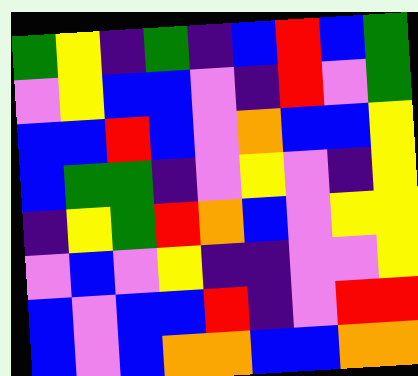[["green", "yellow", "indigo", "green", "indigo", "blue", "red", "blue", "green"], ["violet", "yellow", "blue", "blue", "violet", "indigo", "red", "violet", "green"], ["blue", "blue", "red", "blue", "violet", "orange", "blue", "blue", "yellow"], ["blue", "green", "green", "indigo", "violet", "yellow", "violet", "indigo", "yellow"], ["indigo", "yellow", "green", "red", "orange", "blue", "violet", "yellow", "yellow"], ["violet", "blue", "violet", "yellow", "indigo", "indigo", "violet", "violet", "yellow"], ["blue", "violet", "blue", "blue", "red", "indigo", "violet", "red", "red"], ["blue", "violet", "blue", "orange", "orange", "blue", "blue", "orange", "orange"]]